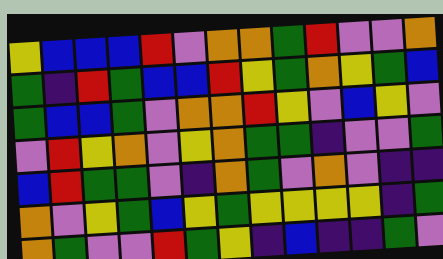[["yellow", "blue", "blue", "blue", "red", "violet", "orange", "orange", "green", "red", "violet", "violet", "orange"], ["green", "indigo", "red", "green", "blue", "blue", "red", "yellow", "green", "orange", "yellow", "green", "blue"], ["green", "blue", "blue", "green", "violet", "orange", "orange", "red", "yellow", "violet", "blue", "yellow", "violet"], ["violet", "red", "yellow", "orange", "violet", "yellow", "orange", "green", "green", "indigo", "violet", "violet", "green"], ["blue", "red", "green", "green", "violet", "indigo", "orange", "green", "violet", "orange", "violet", "indigo", "indigo"], ["orange", "violet", "yellow", "green", "blue", "yellow", "green", "yellow", "yellow", "yellow", "yellow", "indigo", "green"], ["orange", "green", "violet", "violet", "red", "green", "yellow", "indigo", "blue", "indigo", "indigo", "green", "violet"]]